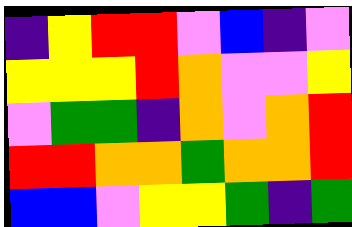[["indigo", "yellow", "red", "red", "violet", "blue", "indigo", "violet"], ["yellow", "yellow", "yellow", "red", "orange", "violet", "violet", "yellow"], ["violet", "green", "green", "indigo", "orange", "violet", "orange", "red"], ["red", "red", "orange", "orange", "green", "orange", "orange", "red"], ["blue", "blue", "violet", "yellow", "yellow", "green", "indigo", "green"]]